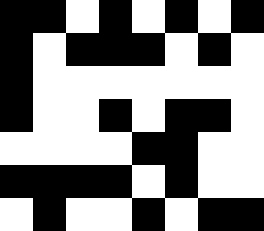[["black", "black", "white", "black", "white", "black", "white", "black"], ["black", "white", "black", "black", "black", "white", "black", "white"], ["black", "white", "white", "white", "white", "white", "white", "white"], ["black", "white", "white", "black", "white", "black", "black", "white"], ["white", "white", "white", "white", "black", "black", "white", "white"], ["black", "black", "black", "black", "white", "black", "white", "white"], ["white", "black", "white", "white", "black", "white", "black", "black"]]